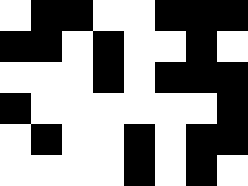[["white", "black", "black", "white", "white", "black", "black", "black"], ["black", "black", "white", "black", "white", "white", "black", "white"], ["white", "white", "white", "black", "white", "black", "black", "black"], ["black", "white", "white", "white", "white", "white", "white", "black"], ["white", "black", "white", "white", "black", "white", "black", "black"], ["white", "white", "white", "white", "black", "white", "black", "white"]]